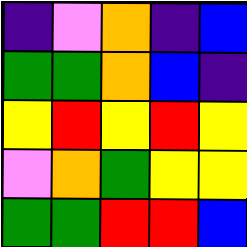[["indigo", "violet", "orange", "indigo", "blue"], ["green", "green", "orange", "blue", "indigo"], ["yellow", "red", "yellow", "red", "yellow"], ["violet", "orange", "green", "yellow", "yellow"], ["green", "green", "red", "red", "blue"]]